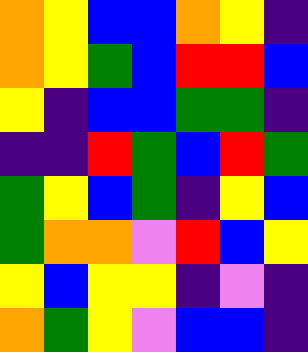[["orange", "yellow", "blue", "blue", "orange", "yellow", "indigo"], ["orange", "yellow", "green", "blue", "red", "red", "blue"], ["yellow", "indigo", "blue", "blue", "green", "green", "indigo"], ["indigo", "indigo", "red", "green", "blue", "red", "green"], ["green", "yellow", "blue", "green", "indigo", "yellow", "blue"], ["green", "orange", "orange", "violet", "red", "blue", "yellow"], ["yellow", "blue", "yellow", "yellow", "indigo", "violet", "indigo"], ["orange", "green", "yellow", "violet", "blue", "blue", "indigo"]]